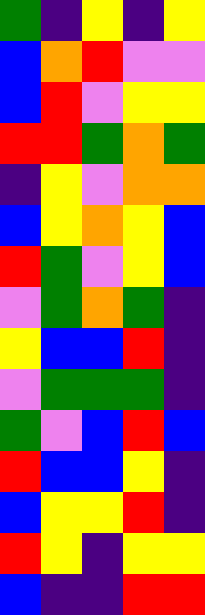[["green", "indigo", "yellow", "indigo", "yellow"], ["blue", "orange", "red", "violet", "violet"], ["blue", "red", "violet", "yellow", "yellow"], ["red", "red", "green", "orange", "green"], ["indigo", "yellow", "violet", "orange", "orange"], ["blue", "yellow", "orange", "yellow", "blue"], ["red", "green", "violet", "yellow", "blue"], ["violet", "green", "orange", "green", "indigo"], ["yellow", "blue", "blue", "red", "indigo"], ["violet", "green", "green", "green", "indigo"], ["green", "violet", "blue", "red", "blue"], ["red", "blue", "blue", "yellow", "indigo"], ["blue", "yellow", "yellow", "red", "indigo"], ["red", "yellow", "indigo", "yellow", "yellow"], ["blue", "indigo", "indigo", "red", "red"]]